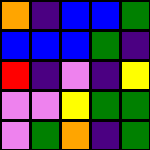[["orange", "indigo", "blue", "blue", "green"], ["blue", "blue", "blue", "green", "indigo"], ["red", "indigo", "violet", "indigo", "yellow"], ["violet", "violet", "yellow", "green", "green"], ["violet", "green", "orange", "indigo", "green"]]